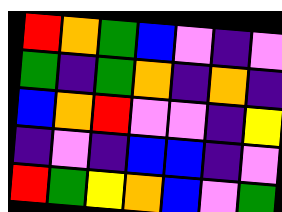[["red", "orange", "green", "blue", "violet", "indigo", "violet"], ["green", "indigo", "green", "orange", "indigo", "orange", "indigo"], ["blue", "orange", "red", "violet", "violet", "indigo", "yellow"], ["indigo", "violet", "indigo", "blue", "blue", "indigo", "violet"], ["red", "green", "yellow", "orange", "blue", "violet", "green"]]